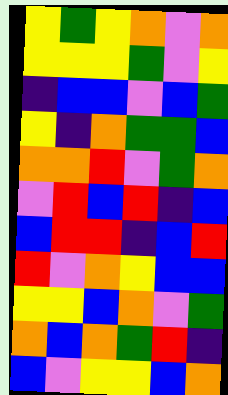[["yellow", "green", "yellow", "orange", "violet", "orange"], ["yellow", "yellow", "yellow", "green", "violet", "yellow"], ["indigo", "blue", "blue", "violet", "blue", "green"], ["yellow", "indigo", "orange", "green", "green", "blue"], ["orange", "orange", "red", "violet", "green", "orange"], ["violet", "red", "blue", "red", "indigo", "blue"], ["blue", "red", "red", "indigo", "blue", "red"], ["red", "violet", "orange", "yellow", "blue", "blue"], ["yellow", "yellow", "blue", "orange", "violet", "green"], ["orange", "blue", "orange", "green", "red", "indigo"], ["blue", "violet", "yellow", "yellow", "blue", "orange"]]